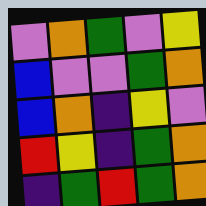[["violet", "orange", "green", "violet", "yellow"], ["blue", "violet", "violet", "green", "orange"], ["blue", "orange", "indigo", "yellow", "violet"], ["red", "yellow", "indigo", "green", "orange"], ["indigo", "green", "red", "green", "orange"]]